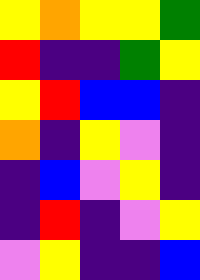[["yellow", "orange", "yellow", "yellow", "green"], ["red", "indigo", "indigo", "green", "yellow"], ["yellow", "red", "blue", "blue", "indigo"], ["orange", "indigo", "yellow", "violet", "indigo"], ["indigo", "blue", "violet", "yellow", "indigo"], ["indigo", "red", "indigo", "violet", "yellow"], ["violet", "yellow", "indigo", "indigo", "blue"]]